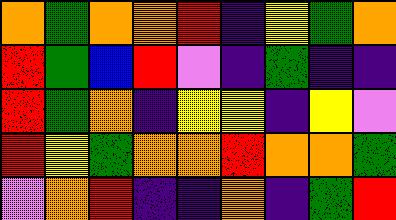[["orange", "green", "orange", "orange", "red", "indigo", "yellow", "green", "orange"], ["red", "green", "blue", "red", "violet", "indigo", "green", "indigo", "indigo"], ["red", "green", "orange", "indigo", "yellow", "yellow", "indigo", "yellow", "violet"], ["red", "yellow", "green", "orange", "orange", "red", "orange", "orange", "green"], ["violet", "orange", "red", "indigo", "indigo", "orange", "indigo", "green", "red"]]